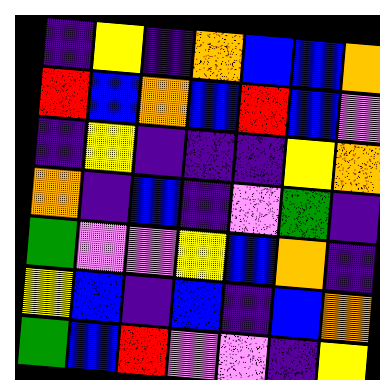[["indigo", "yellow", "indigo", "orange", "blue", "blue", "orange"], ["red", "blue", "orange", "blue", "red", "blue", "violet"], ["indigo", "yellow", "indigo", "indigo", "indigo", "yellow", "orange"], ["orange", "indigo", "blue", "indigo", "violet", "green", "indigo"], ["green", "violet", "violet", "yellow", "blue", "orange", "indigo"], ["yellow", "blue", "indigo", "blue", "indigo", "blue", "orange"], ["green", "blue", "red", "violet", "violet", "indigo", "yellow"]]